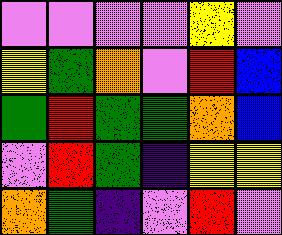[["violet", "violet", "violet", "violet", "yellow", "violet"], ["yellow", "green", "orange", "violet", "red", "blue"], ["green", "red", "green", "green", "orange", "blue"], ["violet", "red", "green", "indigo", "yellow", "yellow"], ["orange", "green", "indigo", "violet", "red", "violet"]]